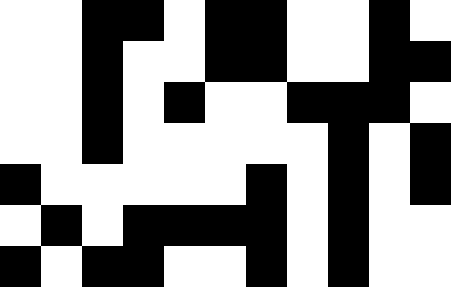[["white", "white", "black", "black", "white", "black", "black", "white", "white", "black", "white"], ["white", "white", "black", "white", "white", "black", "black", "white", "white", "black", "black"], ["white", "white", "black", "white", "black", "white", "white", "black", "black", "black", "white"], ["white", "white", "black", "white", "white", "white", "white", "white", "black", "white", "black"], ["black", "white", "white", "white", "white", "white", "black", "white", "black", "white", "black"], ["white", "black", "white", "black", "black", "black", "black", "white", "black", "white", "white"], ["black", "white", "black", "black", "white", "white", "black", "white", "black", "white", "white"]]